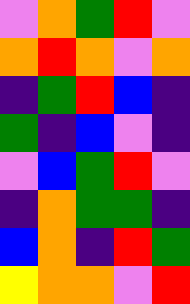[["violet", "orange", "green", "red", "violet"], ["orange", "red", "orange", "violet", "orange"], ["indigo", "green", "red", "blue", "indigo"], ["green", "indigo", "blue", "violet", "indigo"], ["violet", "blue", "green", "red", "violet"], ["indigo", "orange", "green", "green", "indigo"], ["blue", "orange", "indigo", "red", "green"], ["yellow", "orange", "orange", "violet", "red"]]